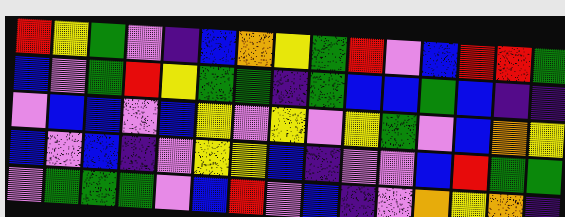[["red", "yellow", "green", "violet", "indigo", "blue", "orange", "yellow", "green", "red", "violet", "blue", "red", "red", "green"], ["blue", "violet", "green", "red", "yellow", "green", "green", "indigo", "green", "blue", "blue", "green", "blue", "indigo", "indigo"], ["violet", "blue", "blue", "violet", "blue", "yellow", "violet", "yellow", "violet", "yellow", "green", "violet", "blue", "orange", "yellow"], ["blue", "violet", "blue", "indigo", "violet", "yellow", "yellow", "blue", "indigo", "violet", "violet", "blue", "red", "green", "green"], ["violet", "green", "green", "green", "violet", "blue", "red", "violet", "blue", "indigo", "violet", "orange", "yellow", "orange", "indigo"]]